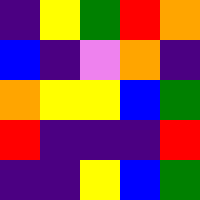[["indigo", "yellow", "green", "red", "orange"], ["blue", "indigo", "violet", "orange", "indigo"], ["orange", "yellow", "yellow", "blue", "green"], ["red", "indigo", "indigo", "indigo", "red"], ["indigo", "indigo", "yellow", "blue", "green"]]